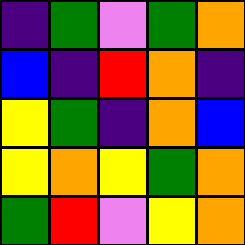[["indigo", "green", "violet", "green", "orange"], ["blue", "indigo", "red", "orange", "indigo"], ["yellow", "green", "indigo", "orange", "blue"], ["yellow", "orange", "yellow", "green", "orange"], ["green", "red", "violet", "yellow", "orange"]]